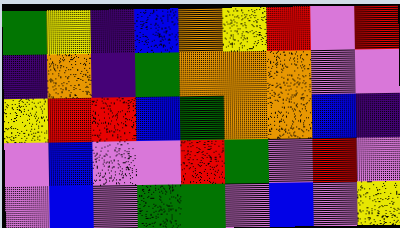[["green", "yellow", "indigo", "blue", "orange", "yellow", "red", "violet", "red"], ["indigo", "orange", "indigo", "green", "orange", "orange", "orange", "violet", "violet"], ["yellow", "red", "red", "blue", "green", "orange", "orange", "blue", "indigo"], ["violet", "blue", "violet", "violet", "red", "green", "violet", "red", "violet"], ["violet", "blue", "violet", "green", "green", "violet", "blue", "violet", "yellow"]]